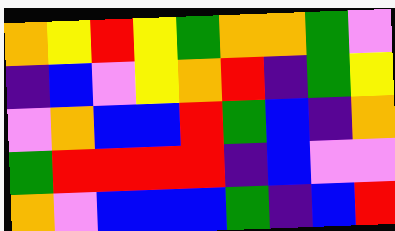[["orange", "yellow", "red", "yellow", "green", "orange", "orange", "green", "violet"], ["indigo", "blue", "violet", "yellow", "orange", "red", "indigo", "green", "yellow"], ["violet", "orange", "blue", "blue", "red", "green", "blue", "indigo", "orange"], ["green", "red", "red", "red", "red", "indigo", "blue", "violet", "violet"], ["orange", "violet", "blue", "blue", "blue", "green", "indigo", "blue", "red"]]